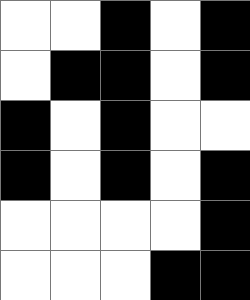[["white", "white", "black", "white", "black"], ["white", "black", "black", "white", "black"], ["black", "white", "black", "white", "white"], ["black", "white", "black", "white", "black"], ["white", "white", "white", "white", "black"], ["white", "white", "white", "black", "black"]]